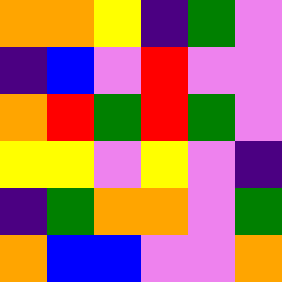[["orange", "orange", "yellow", "indigo", "green", "violet"], ["indigo", "blue", "violet", "red", "violet", "violet"], ["orange", "red", "green", "red", "green", "violet"], ["yellow", "yellow", "violet", "yellow", "violet", "indigo"], ["indigo", "green", "orange", "orange", "violet", "green"], ["orange", "blue", "blue", "violet", "violet", "orange"]]